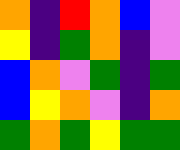[["orange", "indigo", "red", "orange", "blue", "violet"], ["yellow", "indigo", "green", "orange", "indigo", "violet"], ["blue", "orange", "violet", "green", "indigo", "green"], ["blue", "yellow", "orange", "violet", "indigo", "orange"], ["green", "orange", "green", "yellow", "green", "green"]]